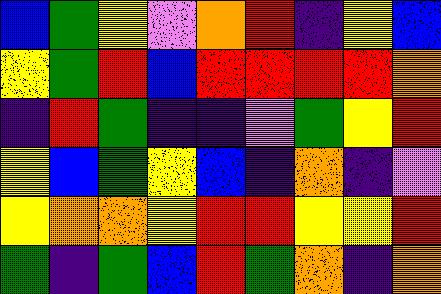[["blue", "green", "yellow", "violet", "orange", "red", "indigo", "yellow", "blue"], ["yellow", "green", "red", "blue", "red", "red", "red", "red", "orange"], ["indigo", "red", "green", "indigo", "indigo", "violet", "green", "yellow", "red"], ["yellow", "blue", "green", "yellow", "blue", "indigo", "orange", "indigo", "violet"], ["yellow", "orange", "orange", "yellow", "red", "red", "yellow", "yellow", "red"], ["green", "indigo", "green", "blue", "red", "green", "orange", "indigo", "orange"]]